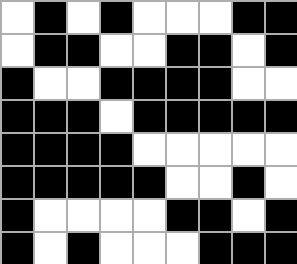[["white", "black", "white", "black", "white", "white", "white", "black", "black"], ["white", "black", "black", "white", "white", "black", "black", "white", "black"], ["black", "white", "white", "black", "black", "black", "black", "white", "white"], ["black", "black", "black", "white", "black", "black", "black", "black", "black"], ["black", "black", "black", "black", "white", "white", "white", "white", "white"], ["black", "black", "black", "black", "black", "white", "white", "black", "white"], ["black", "white", "white", "white", "white", "black", "black", "white", "black"], ["black", "white", "black", "white", "white", "white", "black", "black", "black"]]